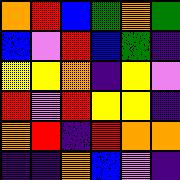[["orange", "red", "blue", "green", "orange", "green"], ["blue", "violet", "red", "blue", "green", "indigo"], ["yellow", "yellow", "orange", "indigo", "yellow", "violet"], ["red", "violet", "red", "yellow", "yellow", "indigo"], ["orange", "red", "indigo", "red", "orange", "orange"], ["indigo", "indigo", "orange", "blue", "violet", "indigo"]]